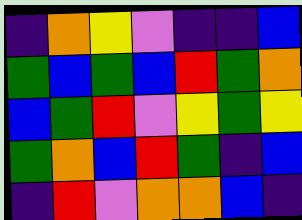[["indigo", "orange", "yellow", "violet", "indigo", "indigo", "blue"], ["green", "blue", "green", "blue", "red", "green", "orange"], ["blue", "green", "red", "violet", "yellow", "green", "yellow"], ["green", "orange", "blue", "red", "green", "indigo", "blue"], ["indigo", "red", "violet", "orange", "orange", "blue", "indigo"]]